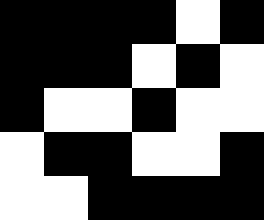[["black", "black", "black", "black", "white", "black"], ["black", "black", "black", "white", "black", "white"], ["black", "white", "white", "black", "white", "white"], ["white", "black", "black", "white", "white", "black"], ["white", "white", "black", "black", "black", "black"]]